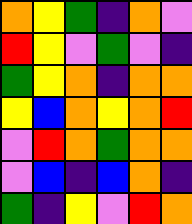[["orange", "yellow", "green", "indigo", "orange", "violet"], ["red", "yellow", "violet", "green", "violet", "indigo"], ["green", "yellow", "orange", "indigo", "orange", "orange"], ["yellow", "blue", "orange", "yellow", "orange", "red"], ["violet", "red", "orange", "green", "orange", "orange"], ["violet", "blue", "indigo", "blue", "orange", "indigo"], ["green", "indigo", "yellow", "violet", "red", "orange"]]